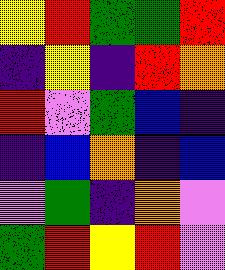[["yellow", "red", "green", "green", "red"], ["indigo", "yellow", "indigo", "red", "orange"], ["red", "violet", "green", "blue", "indigo"], ["indigo", "blue", "orange", "indigo", "blue"], ["violet", "green", "indigo", "orange", "violet"], ["green", "red", "yellow", "red", "violet"]]